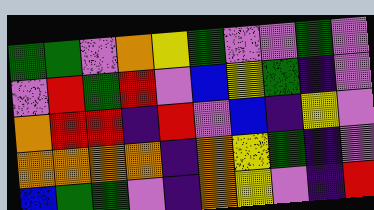[["green", "green", "violet", "orange", "yellow", "green", "violet", "violet", "green", "violet"], ["violet", "red", "green", "red", "violet", "blue", "yellow", "green", "indigo", "violet"], ["orange", "red", "red", "indigo", "red", "violet", "blue", "indigo", "yellow", "violet"], ["orange", "orange", "orange", "orange", "indigo", "orange", "yellow", "green", "indigo", "violet"], ["blue", "green", "green", "violet", "indigo", "orange", "yellow", "violet", "indigo", "red"]]